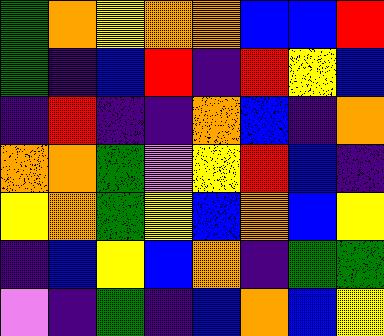[["green", "orange", "yellow", "orange", "orange", "blue", "blue", "red"], ["green", "indigo", "blue", "red", "indigo", "red", "yellow", "blue"], ["indigo", "red", "indigo", "indigo", "orange", "blue", "indigo", "orange"], ["orange", "orange", "green", "violet", "yellow", "red", "blue", "indigo"], ["yellow", "orange", "green", "yellow", "blue", "orange", "blue", "yellow"], ["indigo", "blue", "yellow", "blue", "orange", "indigo", "green", "green"], ["violet", "indigo", "green", "indigo", "blue", "orange", "blue", "yellow"]]